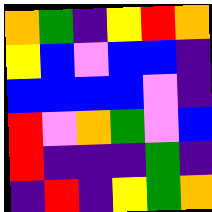[["orange", "green", "indigo", "yellow", "red", "orange"], ["yellow", "blue", "violet", "blue", "blue", "indigo"], ["blue", "blue", "blue", "blue", "violet", "indigo"], ["red", "violet", "orange", "green", "violet", "blue"], ["red", "indigo", "indigo", "indigo", "green", "indigo"], ["indigo", "red", "indigo", "yellow", "green", "orange"]]